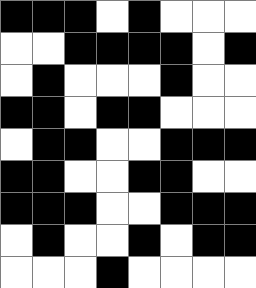[["black", "black", "black", "white", "black", "white", "white", "white"], ["white", "white", "black", "black", "black", "black", "white", "black"], ["white", "black", "white", "white", "white", "black", "white", "white"], ["black", "black", "white", "black", "black", "white", "white", "white"], ["white", "black", "black", "white", "white", "black", "black", "black"], ["black", "black", "white", "white", "black", "black", "white", "white"], ["black", "black", "black", "white", "white", "black", "black", "black"], ["white", "black", "white", "white", "black", "white", "black", "black"], ["white", "white", "white", "black", "white", "white", "white", "white"]]